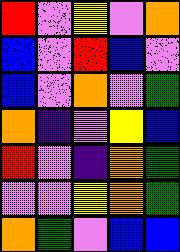[["red", "violet", "yellow", "violet", "orange"], ["blue", "violet", "red", "blue", "violet"], ["blue", "violet", "orange", "violet", "green"], ["orange", "indigo", "violet", "yellow", "blue"], ["red", "violet", "indigo", "orange", "green"], ["violet", "violet", "yellow", "orange", "green"], ["orange", "green", "violet", "blue", "blue"]]